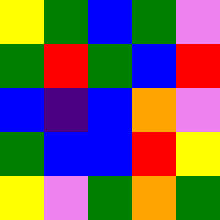[["yellow", "green", "blue", "green", "violet"], ["green", "red", "green", "blue", "red"], ["blue", "indigo", "blue", "orange", "violet"], ["green", "blue", "blue", "red", "yellow"], ["yellow", "violet", "green", "orange", "green"]]